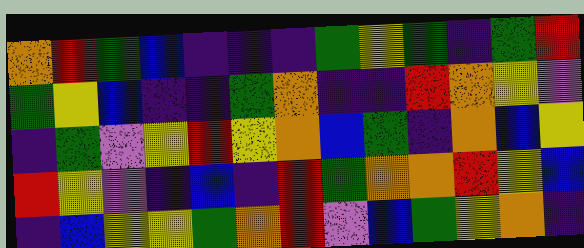[["orange", "red", "green", "blue", "indigo", "indigo", "indigo", "green", "yellow", "green", "indigo", "green", "red"], ["green", "yellow", "blue", "indigo", "indigo", "green", "orange", "indigo", "indigo", "red", "orange", "yellow", "violet"], ["indigo", "green", "violet", "yellow", "red", "yellow", "orange", "blue", "green", "indigo", "orange", "blue", "yellow"], ["red", "yellow", "violet", "indigo", "blue", "indigo", "red", "green", "orange", "orange", "red", "yellow", "blue"], ["indigo", "blue", "yellow", "yellow", "green", "orange", "red", "violet", "blue", "green", "yellow", "orange", "indigo"]]